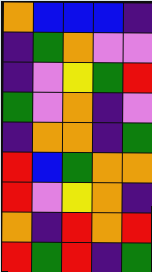[["orange", "blue", "blue", "blue", "indigo"], ["indigo", "green", "orange", "violet", "violet"], ["indigo", "violet", "yellow", "green", "red"], ["green", "violet", "orange", "indigo", "violet"], ["indigo", "orange", "orange", "indigo", "green"], ["red", "blue", "green", "orange", "orange"], ["red", "violet", "yellow", "orange", "indigo"], ["orange", "indigo", "red", "orange", "red"], ["red", "green", "red", "indigo", "green"]]